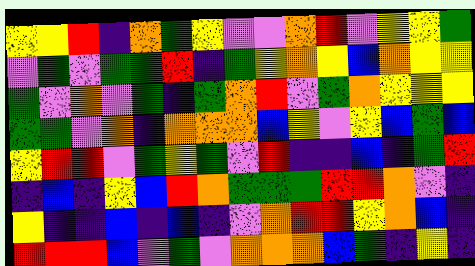[["yellow", "yellow", "red", "indigo", "orange", "green", "yellow", "violet", "violet", "orange", "red", "violet", "yellow", "yellow", "green"], ["violet", "green", "violet", "green", "green", "red", "indigo", "green", "yellow", "orange", "yellow", "blue", "orange", "yellow", "yellow"], ["green", "violet", "orange", "violet", "green", "indigo", "green", "orange", "red", "violet", "green", "orange", "yellow", "yellow", "yellow"], ["green", "green", "violet", "orange", "indigo", "orange", "orange", "orange", "blue", "yellow", "violet", "yellow", "blue", "green", "blue"], ["yellow", "red", "red", "violet", "green", "yellow", "green", "violet", "red", "indigo", "indigo", "blue", "indigo", "green", "red"], ["indigo", "blue", "indigo", "yellow", "blue", "red", "orange", "green", "green", "green", "red", "red", "orange", "violet", "indigo"], ["yellow", "indigo", "indigo", "blue", "indigo", "blue", "indigo", "violet", "orange", "red", "red", "yellow", "orange", "blue", "indigo"], ["red", "red", "red", "blue", "violet", "green", "violet", "orange", "orange", "orange", "blue", "green", "indigo", "yellow", "indigo"]]